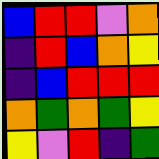[["blue", "red", "red", "violet", "orange"], ["indigo", "red", "blue", "orange", "yellow"], ["indigo", "blue", "red", "red", "red"], ["orange", "green", "orange", "green", "yellow"], ["yellow", "violet", "red", "indigo", "green"]]